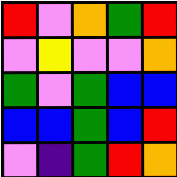[["red", "violet", "orange", "green", "red"], ["violet", "yellow", "violet", "violet", "orange"], ["green", "violet", "green", "blue", "blue"], ["blue", "blue", "green", "blue", "red"], ["violet", "indigo", "green", "red", "orange"]]